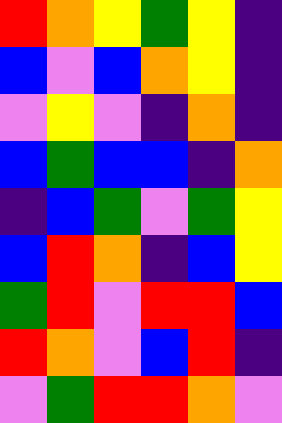[["red", "orange", "yellow", "green", "yellow", "indigo"], ["blue", "violet", "blue", "orange", "yellow", "indigo"], ["violet", "yellow", "violet", "indigo", "orange", "indigo"], ["blue", "green", "blue", "blue", "indigo", "orange"], ["indigo", "blue", "green", "violet", "green", "yellow"], ["blue", "red", "orange", "indigo", "blue", "yellow"], ["green", "red", "violet", "red", "red", "blue"], ["red", "orange", "violet", "blue", "red", "indigo"], ["violet", "green", "red", "red", "orange", "violet"]]